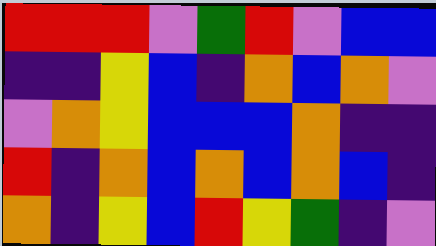[["red", "red", "red", "violet", "green", "red", "violet", "blue", "blue"], ["indigo", "indigo", "yellow", "blue", "indigo", "orange", "blue", "orange", "violet"], ["violet", "orange", "yellow", "blue", "blue", "blue", "orange", "indigo", "indigo"], ["red", "indigo", "orange", "blue", "orange", "blue", "orange", "blue", "indigo"], ["orange", "indigo", "yellow", "blue", "red", "yellow", "green", "indigo", "violet"]]